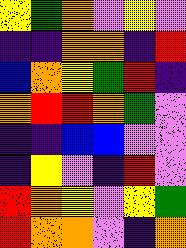[["yellow", "green", "orange", "violet", "yellow", "violet"], ["indigo", "indigo", "orange", "orange", "indigo", "red"], ["blue", "orange", "yellow", "green", "red", "indigo"], ["orange", "red", "red", "orange", "green", "violet"], ["indigo", "indigo", "blue", "blue", "violet", "violet"], ["indigo", "yellow", "violet", "indigo", "red", "violet"], ["red", "orange", "yellow", "violet", "yellow", "green"], ["red", "orange", "orange", "violet", "indigo", "orange"]]